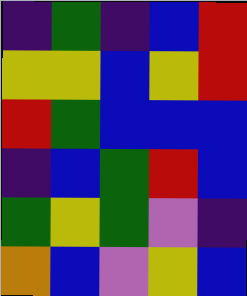[["indigo", "green", "indigo", "blue", "red"], ["yellow", "yellow", "blue", "yellow", "red"], ["red", "green", "blue", "blue", "blue"], ["indigo", "blue", "green", "red", "blue"], ["green", "yellow", "green", "violet", "indigo"], ["orange", "blue", "violet", "yellow", "blue"]]